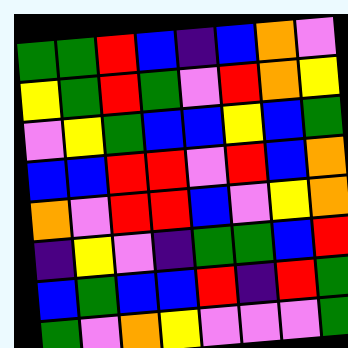[["green", "green", "red", "blue", "indigo", "blue", "orange", "violet"], ["yellow", "green", "red", "green", "violet", "red", "orange", "yellow"], ["violet", "yellow", "green", "blue", "blue", "yellow", "blue", "green"], ["blue", "blue", "red", "red", "violet", "red", "blue", "orange"], ["orange", "violet", "red", "red", "blue", "violet", "yellow", "orange"], ["indigo", "yellow", "violet", "indigo", "green", "green", "blue", "red"], ["blue", "green", "blue", "blue", "red", "indigo", "red", "green"], ["green", "violet", "orange", "yellow", "violet", "violet", "violet", "green"]]